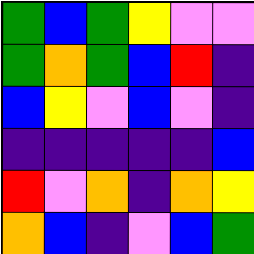[["green", "blue", "green", "yellow", "violet", "violet"], ["green", "orange", "green", "blue", "red", "indigo"], ["blue", "yellow", "violet", "blue", "violet", "indigo"], ["indigo", "indigo", "indigo", "indigo", "indigo", "blue"], ["red", "violet", "orange", "indigo", "orange", "yellow"], ["orange", "blue", "indigo", "violet", "blue", "green"]]